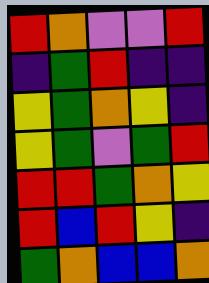[["red", "orange", "violet", "violet", "red"], ["indigo", "green", "red", "indigo", "indigo"], ["yellow", "green", "orange", "yellow", "indigo"], ["yellow", "green", "violet", "green", "red"], ["red", "red", "green", "orange", "yellow"], ["red", "blue", "red", "yellow", "indigo"], ["green", "orange", "blue", "blue", "orange"]]